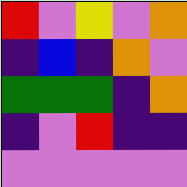[["red", "violet", "yellow", "violet", "orange"], ["indigo", "blue", "indigo", "orange", "violet"], ["green", "green", "green", "indigo", "orange"], ["indigo", "violet", "red", "indigo", "indigo"], ["violet", "violet", "violet", "violet", "violet"]]